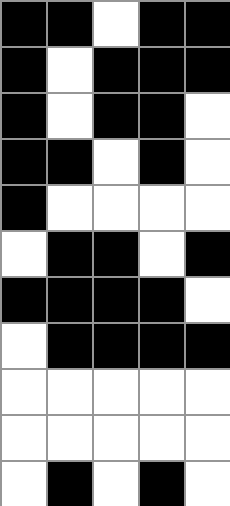[["black", "black", "white", "black", "black"], ["black", "white", "black", "black", "black"], ["black", "white", "black", "black", "white"], ["black", "black", "white", "black", "white"], ["black", "white", "white", "white", "white"], ["white", "black", "black", "white", "black"], ["black", "black", "black", "black", "white"], ["white", "black", "black", "black", "black"], ["white", "white", "white", "white", "white"], ["white", "white", "white", "white", "white"], ["white", "black", "white", "black", "white"]]